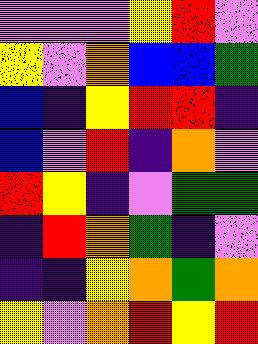[["violet", "violet", "violet", "yellow", "red", "violet"], ["yellow", "violet", "orange", "blue", "blue", "green"], ["blue", "indigo", "yellow", "red", "red", "indigo"], ["blue", "violet", "red", "indigo", "orange", "violet"], ["red", "yellow", "indigo", "violet", "green", "green"], ["indigo", "red", "orange", "green", "indigo", "violet"], ["indigo", "indigo", "yellow", "orange", "green", "orange"], ["yellow", "violet", "orange", "red", "yellow", "red"]]